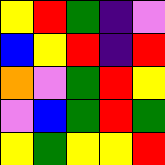[["yellow", "red", "green", "indigo", "violet"], ["blue", "yellow", "red", "indigo", "red"], ["orange", "violet", "green", "red", "yellow"], ["violet", "blue", "green", "red", "green"], ["yellow", "green", "yellow", "yellow", "red"]]